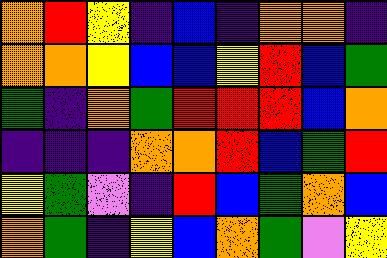[["orange", "red", "yellow", "indigo", "blue", "indigo", "orange", "orange", "indigo"], ["orange", "orange", "yellow", "blue", "blue", "yellow", "red", "blue", "green"], ["green", "indigo", "orange", "green", "red", "red", "red", "blue", "orange"], ["indigo", "indigo", "indigo", "orange", "orange", "red", "blue", "green", "red"], ["yellow", "green", "violet", "indigo", "red", "blue", "green", "orange", "blue"], ["orange", "green", "indigo", "yellow", "blue", "orange", "green", "violet", "yellow"]]